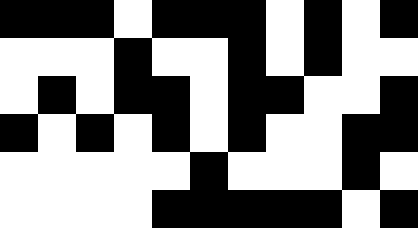[["black", "black", "black", "white", "black", "black", "black", "white", "black", "white", "black"], ["white", "white", "white", "black", "white", "white", "black", "white", "black", "white", "white"], ["white", "black", "white", "black", "black", "white", "black", "black", "white", "white", "black"], ["black", "white", "black", "white", "black", "white", "black", "white", "white", "black", "black"], ["white", "white", "white", "white", "white", "black", "white", "white", "white", "black", "white"], ["white", "white", "white", "white", "black", "black", "black", "black", "black", "white", "black"]]